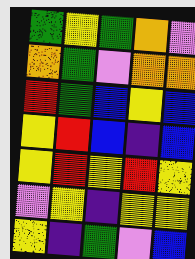[["green", "yellow", "green", "orange", "violet"], ["orange", "green", "violet", "orange", "orange"], ["red", "green", "blue", "yellow", "blue"], ["yellow", "red", "blue", "indigo", "blue"], ["yellow", "red", "yellow", "red", "yellow"], ["violet", "yellow", "indigo", "yellow", "yellow"], ["yellow", "indigo", "green", "violet", "blue"]]